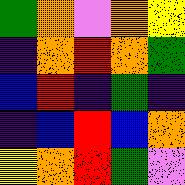[["green", "orange", "violet", "orange", "yellow"], ["indigo", "orange", "red", "orange", "green"], ["blue", "red", "indigo", "green", "indigo"], ["indigo", "blue", "red", "blue", "orange"], ["yellow", "orange", "red", "green", "violet"]]